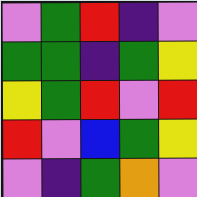[["violet", "green", "red", "indigo", "violet"], ["green", "green", "indigo", "green", "yellow"], ["yellow", "green", "red", "violet", "red"], ["red", "violet", "blue", "green", "yellow"], ["violet", "indigo", "green", "orange", "violet"]]